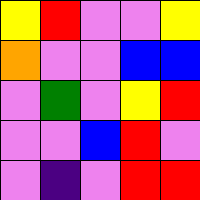[["yellow", "red", "violet", "violet", "yellow"], ["orange", "violet", "violet", "blue", "blue"], ["violet", "green", "violet", "yellow", "red"], ["violet", "violet", "blue", "red", "violet"], ["violet", "indigo", "violet", "red", "red"]]